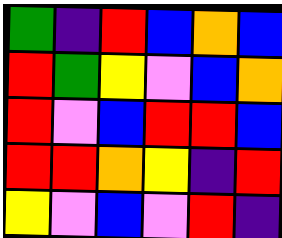[["green", "indigo", "red", "blue", "orange", "blue"], ["red", "green", "yellow", "violet", "blue", "orange"], ["red", "violet", "blue", "red", "red", "blue"], ["red", "red", "orange", "yellow", "indigo", "red"], ["yellow", "violet", "blue", "violet", "red", "indigo"]]